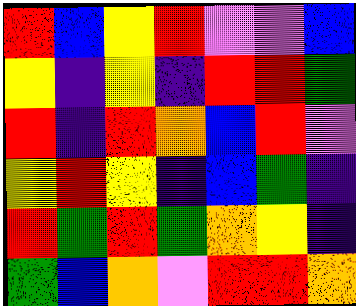[["red", "blue", "yellow", "red", "violet", "violet", "blue"], ["yellow", "indigo", "yellow", "indigo", "red", "red", "green"], ["red", "indigo", "red", "orange", "blue", "red", "violet"], ["yellow", "red", "yellow", "indigo", "blue", "green", "indigo"], ["red", "green", "red", "green", "orange", "yellow", "indigo"], ["green", "blue", "orange", "violet", "red", "red", "orange"]]